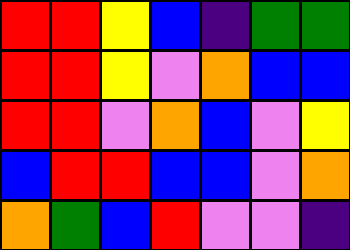[["red", "red", "yellow", "blue", "indigo", "green", "green"], ["red", "red", "yellow", "violet", "orange", "blue", "blue"], ["red", "red", "violet", "orange", "blue", "violet", "yellow"], ["blue", "red", "red", "blue", "blue", "violet", "orange"], ["orange", "green", "blue", "red", "violet", "violet", "indigo"]]